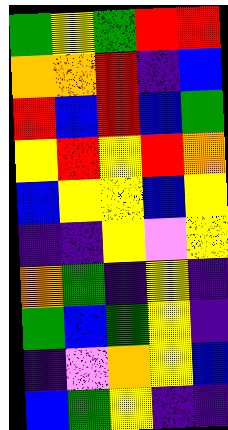[["green", "yellow", "green", "red", "red"], ["orange", "orange", "red", "indigo", "blue"], ["red", "blue", "red", "blue", "green"], ["yellow", "red", "yellow", "red", "orange"], ["blue", "yellow", "yellow", "blue", "yellow"], ["indigo", "indigo", "yellow", "violet", "yellow"], ["orange", "green", "indigo", "yellow", "indigo"], ["green", "blue", "green", "yellow", "indigo"], ["indigo", "violet", "orange", "yellow", "blue"], ["blue", "green", "yellow", "indigo", "indigo"]]